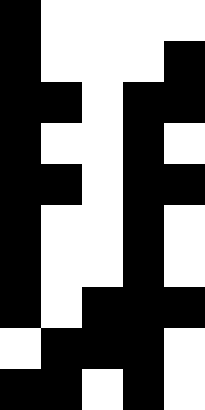[["black", "white", "white", "white", "white"], ["black", "white", "white", "white", "black"], ["black", "black", "white", "black", "black"], ["black", "white", "white", "black", "white"], ["black", "black", "white", "black", "black"], ["black", "white", "white", "black", "white"], ["black", "white", "white", "black", "white"], ["black", "white", "black", "black", "black"], ["white", "black", "black", "black", "white"], ["black", "black", "white", "black", "white"]]